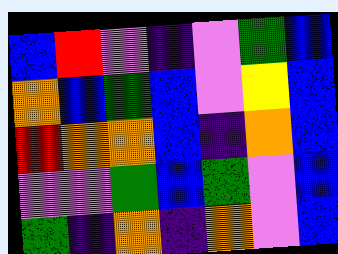[["blue", "red", "violet", "indigo", "violet", "green", "blue"], ["orange", "blue", "green", "blue", "violet", "yellow", "blue"], ["red", "orange", "orange", "blue", "indigo", "orange", "blue"], ["violet", "violet", "green", "blue", "green", "violet", "blue"], ["green", "indigo", "orange", "indigo", "orange", "violet", "blue"]]